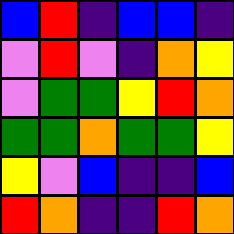[["blue", "red", "indigo", "blue", "blue", "indigo"], ["violet", "red", "violet", "indigo", "orange", "yellow"], ["violet", "green", "green", "yellow", "red", "orange"], ["green", "green", "orange", "green", "green", "yellow"], ["yellow", "violet", "blue", "indigo", "indigo", "blue"], ["red", "orange", "indigo", "indigo", "red", "orange"]]